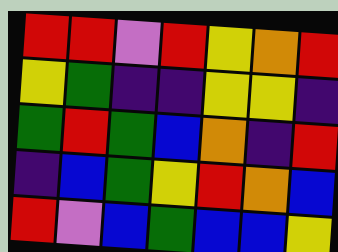[["red", "red", "violet", "red", "yellow", "orange", "red"], ["yellow", "green", "indigo", "indigo", "yellow", "yellow", "indigo"], ["green", "red", "green", "blue", "orange", "indigo", "red"], ["indigo", "blue", "green", "yellow", "red", "orange", "blue"], ["red", "violet", "blue", "green", "blue", "blue", "yellow"]]